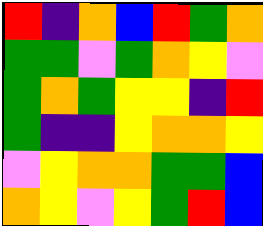[["red", "indigo", "orange", "blue", "red", "green", "orange"], ["green", "green", "violet", "green", "orange", "yellow", "violet"], ["green", "orange", "green", "yellow", "yellow", "indigo", "red"], ["green", "indigo", "indigo", "yellow", "orange", "orange", "yellow"], ["violet", "yellow", "orange", "orange", "green", "green", "blue"], ["orange", "yellow", "violet", "yellow", "green", "red", "blue"]]